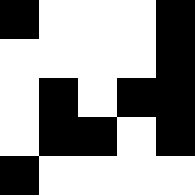[["black", "white", "white", "white", "black"], ["white", "white", "white", "white", "black"], ["white", "black", "white", "black", "black"], ["white", "black", "black", "white", "black"], ["black", "white", "white", "white", "white"]]